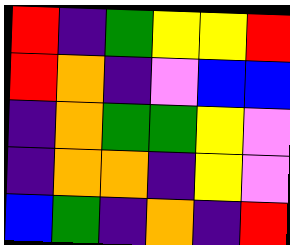[["red", "indigo", "green", "yellow", "yellow", "red"], ["red", "orange", "indigo", "violet", "blue", "blue"], ["indigo", "orange", "green", "green", "yellow", "violet"], ["indigo", "orange", "orange", "indigo", "yellow", "violet"], ["blue", "green", "indigo", "orange", "indigo", "red"]]